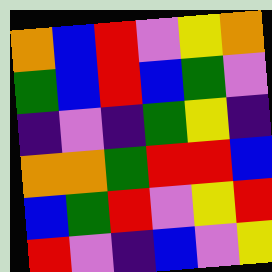[["orange", "blue", "red", "violet", "yellow", "orange"], ["green", "blue", "red", "blue", "green", "violet"], ["indigo", "violet", "indigo", "green", "yellow", "indigo"], ["orange", "orange", "green", "red", "red", "blue"], ["blue", "green", "red", "violet", "yellow", "red"], ["red", "violet", "indigo", "blue", "violet", "yellow"]]